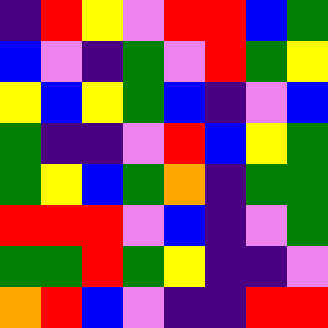[["indigo", "red", "yellow", "violet", "red", "red", "blue", "green"], ["blue", "violet", "indigo", "green", "violet", "red", "green", "yellow"], ["yellow", "blue", "yellow", "green", "blue", "indigo", "violet", "blue"], ["green", "indigo", "indigo", "violet", "red", "blue", "yellow", "green"], ["green", "yellow", "blue", "green", "orange", "indigo", "green", "green"], ["red", "red", "red", "violet", "blue", "indigo", "violet", "green"], ["green", "green", "red", "green", "yellow", "indigo", "indigo", "violet"], ["orange", "red", "blue", "violet", "indigo", "indigo", "red", "red"]]